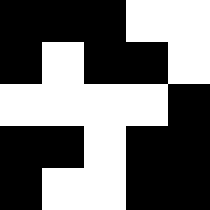[["black", "black", "black", "white", "white"], ["black", "white", "black", "black", "white"], ["white", "white", "white", "white", "black"], ["black", "black", "white", "black", "black"], ["black", "white", "white", "black", "black"]]